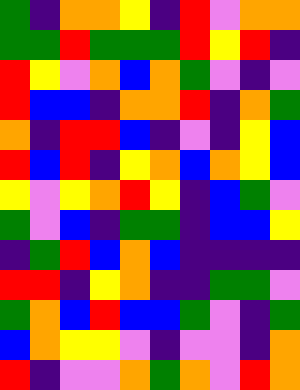[["green", "indigo", "orange", "orange", "yellow", "indigo", "red", "violet", "orange", "orange"], ["green", "green", "red", "green", "green", "green", "red", "yellow", "red", "indigo"], ["red", "yellow", "violet", "orange", "blue", "orange", "green", "violet", "indigo", "violet"], ["red", "blue", "blue", "indigo", "orange", "orange", "red", "indigo", "orange", "green"], ["orange", "indigo", "red", "red", "blue", "indigo", "violet", "indigo", "yellow", "blue"], ["red", "blue", "red", "indigo", "yellow", "orange", "blue", "orange", "yellow", "blue"], ["yellow", "violet", "yellow", "orange", "red", "yellow", "indigo", "blue", "green", "violet"], ["green", "violet", "blue", "indigo", "green", "green", "indigo", "blue", "blue", "yellow"], ["indigo", "green", "red", "blue", "orange", "blue", "indigo", "indigo", "indigo", "indigo"], ["red", "red", "indigo", "yellow", "orange", "indigo", "indigo", "green", "green", "violet"], ["green", "orange", "blue", "red", "blue", "blue", "green", "violet", "indigo", "green"], ["blue", "orange", "yellow", "yellow", "violet", "indigo", "violet", "violet", "indigo", "orange"], ["red", "indigo", "violet", "violet", "orange", "green", "orange", "violet", "red", "orange"]]